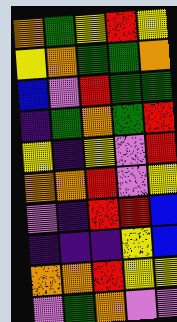[["orange", "green", "yellow", "red", "yellow"], ["yellow", "orange", "green", "green", "orange"], ["blue", "violet", "red", "green", "green"], ["indigo", "green", "orange", "green", "red"], ["yellow", "indigo", "yellow", "violet", "red"], ["orange", "orange", "red", "violet", "yellow"], ["violet", "indigo", "red", "red", "blue"], ["indigo", "indigo", "indigo", "yellow", "blue"], ["orange", "orange", "red", "yellow", "yellow"], ["violet", "green", "orange", "violet", "violet"]]